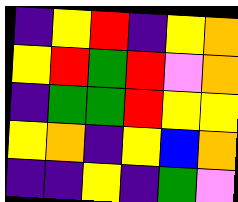[["indigo", "yellow", "red", "indigo", "yellow", "orange"], ["yellow", "red", "green", "red", "violet", "orange"], ["indigo", "green", "green", "red", "yellow", "yellow"], ["yellow", "orange", "indigo", "yellow", "blue", "orange"], ["indigo", "indigo", "yellow", "indigo", "green", "violet"]]